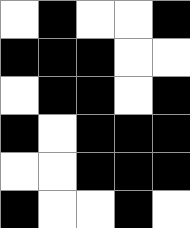[["white", "black", "white", "white", "black"], ["black", "black", "black", "white", "white"], ["white", "black", "black", "white", "black"], ["black", "white", "black", "black", "black"], ["white", "white", "black", "black", "black"], ["black", "white", "white", "black", "white"]]